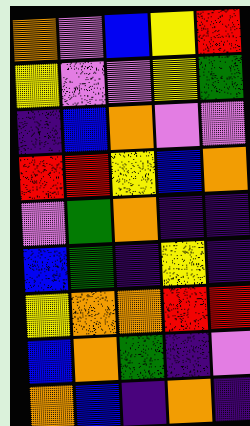[["orange", "violet", "blue", "yellow", "red"], ["yellow", "violet", "violet", "yellow", "green"], ["indigo", "blue", "orange", "violet", "violet"], ["red", "red", "yellow", "blue", "orange"], ["violet", "green", "orange", "indigo", "indigo"], ["blue", "green", "indigo", "yellow", "indigo"], ["yellow", "orange", "orange", "red", "red"], ["blue", "orange", "green", "indigo", "violet"], ["orange", "blue", "indigo", "orange", "indigo"]]